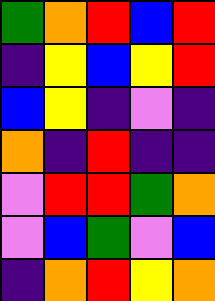[["green", "orange", "red", "blue", "red"], ["indigo", "yellow", "blue", "yellow", "red"], ["blue", "yellow", "indigo", "violet", "indigo"], ["orange", "indigo", "red", "indigo", "indigo"], ["violet", "red", "red", "green", "orange"], ["violet", "blue", "green", "violet", "blue"], ["indigo", "orange", "red", "yellow", "orange"]]